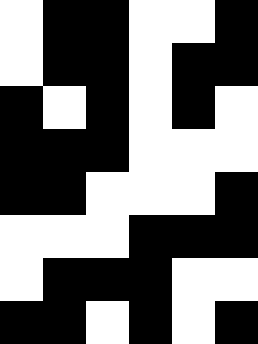[["white", "black", "black", "white", "white", "black"], ["white", "black", "black", "white", "black", "black"], ["black", "white", "black", "white", "black", "white"], ["black", "black", "black", "white", "white", "white"], ["black", "black", "white", "white", "white", "black"], ["white", "white", "white", "black", "black", "black"], ["white", "black", "black", "black", "white", "white"], ["black", "black", "white", "black", "white", "black"]]